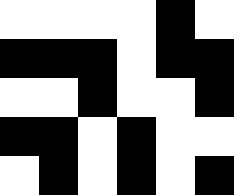[["white", "white", "white", "white", "black", "white"], ["black", "black", "black", "white", "black", "black"], ["white", "white", "black", "white", "white", "black"], ["black", "black", "white", "black", "white", "white"], ["white", "black", "white", "black", "white", "black"]]